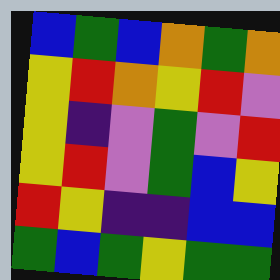[["blue", "green", "blue", "orange", "green", "orange"], ["yellow", "red", "orange", "yellow", "red", "violet"], ["yellow", "indigo", "violet", "green", "violet", "red"], ["yellow", "red", "violet", "green", "blue", "yellow"], ["red", "yellow", "indigo", "indigo", "blue", "blue"], ["green", "blue", "green", "yellow", "green", "green"]]